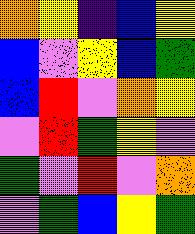[["orange", "yellow", "indigo", "blue", "yellow"], ["blue", "violet", "yellow", "blue", "green"], ["blue", "red", "violet", "orange", "yellow"], ["violet", "red", "green", "yellow", "violet"], ["green", "violet", "red", "violet", "orange"], ["violet", "green", "blue", "yellow", "green"]]